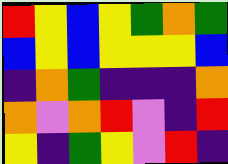[["red", "yellow", "blue", "yellow", "green", "orange", "green"], ["blue", "yellow", "blue", "yellow", "yellow", "yellow", "blue"], ["indigo", "orange", "green", "indigo", "indigo", "indigo", "orange"], ["orange", "violet", "orange", "red", "violet", "indigo", "red"], ["yellow", "indigo", "green", "yellow", "violet", "red", "indigo"]]